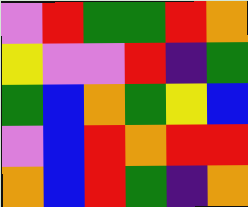[["violet", "red", "green", "green", "red", "orange"], ["yellow", "violet", "violet", "red", "indigo", "green"], ["green", "blue", "orange", "green", "yellow", "blue"], ["violet", "blue", "red", "orange", "red", "red"], ["orange", "blue", "red", "green", "indigo", "orange"]]